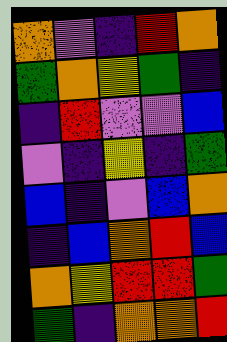[["orange", "violet", "indigo", "red", "orange"], ["green", "orange", "yellow", "green", "indigo"], ["indigo", "red", "violet", "violet", "blue"], ["violet", "indigo", "yellow", "indigo", "green"], ["blue", "indigo", "violet", "blue", "orange"], ["indigo", "blue", "orange", "red", "blue"], ["orange", "yellow", "red", "red", "green"], ["green", "indigo", "orange", "orange", "red"]]